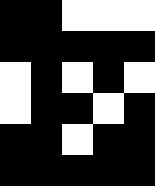[["black", "black", "white", "white", "white"], ["black", "black", "black", "black", "black"], ["white", "black", "white", "black", "white"], ["white", "black", "black", "white", "black"], ["black", "black", "white", "black", "black"], ["black", "black", "black", "black", "black"]]